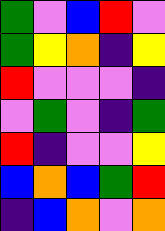[["green", "violet", "blue", "red", "violet"], ["green", "yellow", "orange", "indigo", "yellow"], ["red", "violet", "violet", "violet", "indigo"], ["violet", "green", "violet", "indigo", "green"], ["red", "indigo", "violet", "violet", "yellow"], ["blue", "orange", "blue", "green", "red"], ["indigo", "blue", "orange", "violet", "orange"]]